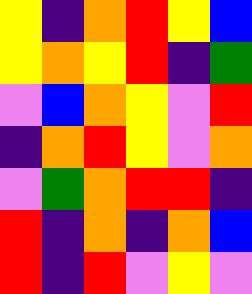[["yellow", "indigo", "orange", "red", "yellow", "blue"], ["yellow", "orange", "yellow", "red", "indigo", "green"], ["violet", "blue", "orange", "yellow", "violet", "red"], ["indigo", "orange", "red", "yellow", "violet", "orange"], ["violet", "green", "orange", "red", "red", "indigo"], ["red", "indigo", "orange", "indigo", "orange", "blue"], ["red", "indigo", "red", "violet", "yellow", "violet"]]